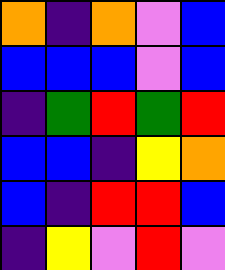[["orange", "indigo", "orange", "violet", "blue"], ["blue", "blue", "blue", "violet", "blue"], ["indigo", "green", "red", "green", "red"], ["blue", "blue", "indigo", "yellow", "orange"], ["blue", "indigo", "red", "red", "blue"], ["indigo", "yellow", "violet", "red", "violet"]]